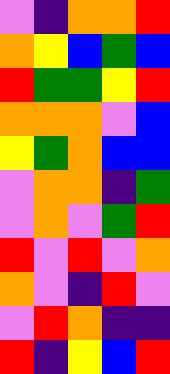[["violet", "indigo", "orange", "orange", "red"], ["orange", "yellow", "blue", "green", "blue"], ["red", "green", "green", "yellow", "red"], ["orange", "orange", "orange", "violet", "blue"], ["yellow", "green", "orange", "blue", "blue"], ["violet", "orange", "orange", "indigo", "green"], ["violet", "orange", "violet", "green", "red"], ["red", "violet", "red", "violet", "orange"], ["orange", "violet", "indigo", "red", "violet"], ["violet", "red", "orange", "indigo", "indigo"], ["red", "indigo", "yellow", "blue", "red"]]